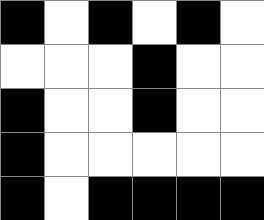[["black", "white", "black", "white", "black", "white"], ["white", "white", "white", "black", "white", "white"], ["black", "white", "white", "black", "white", "white"], ["black", "white", "white", "white", "white", "white"], ["black", "white", "black", "black", "black", "black"]]